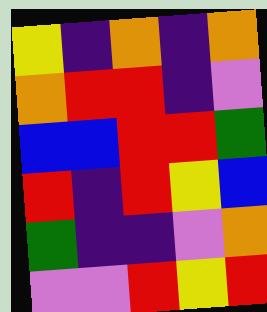[["yellow", "indigo", "orange", "indigo", "orange"], ["orange", "red", "red", "indigo", "violet"], ["blue", "blue", "red", "red", "green"], ["red", "indigo", "red", "yellow", "blue"], ["green", "indigo", "indigo", "violet", "orange"], ["violet", "violet", "red", "yellow", "red"]]